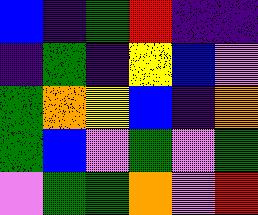[["blue", "indigo", "green", "red", "indigo", "indigo"], ["indigo", "green", "indigo", "yellow", "blue", "violet"], ["green", "orange", "yellow", "blue", "indigo", "orange"], ["green", "blue", "violet", "green", "violet", "green"], ["violet", "green", "green", "orange", "violet", "red"]]